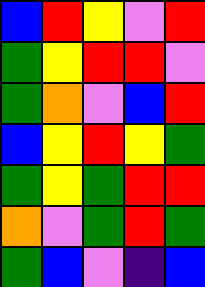[["blue", "red", "yellow", "violet", "red"], ["green", "yellow", "red", "red", "violet"], ["green", "orange", "violet", "blue", "red"], ["blue", "yellow", "red", "yellow", "green"], ["green", "yellow", "green", "red", "red"], ["orange", "violet", "green", "red", "green"], ["green", "blue", "violet", "indigo", "blue"]]